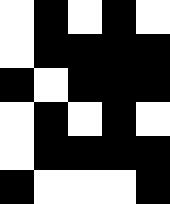[["white", "black", "white", "black", "white"], ["white", "black", "black", "black", "black"], ["black", "white", "black", "black", "black"], ["white", "black", "white", "black", "white"], ["white", "black", "black", "black", "black"], ["black", "white", "white", "white", "black"]]